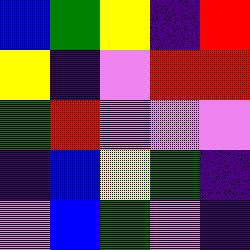[["blue", "green", "yellow", "indigo", "red"], ["yellow", "indigo", "violet", "red", "red"], ["green", "red", "violet", "violet", "violet"], ["indigo", "blue", "yellow", "green", "indigo"], ["violet", "blue", "green", "violet", "indigo"]]